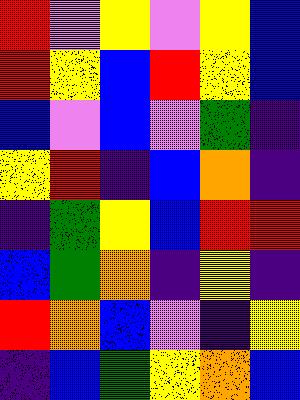[["red", "violet", "yellow", "violet", "yellow", "blue"], ["red", "yellow", "blue", "red", "yellow", "blue"], ["blue", "violet", "blue", "violet", "green", "indigo"], ["yellow", "red", "indigo", "blue", "orange", "indigo"], ["indigo", "green", "yellow", "blue", "red", "red"], ["blue", "green", "orange", "indigo", "yellow", "indigo"], ["red", "orange", "blue", "violet", "indigo", "yellow"], ["indigo", "blue", "green", "yellow", "orange", "blue"]]